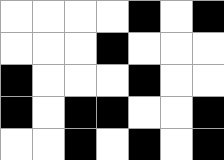[["white", "white", "white", "white", "black", "white", "black"], ["white", "white", "white", "black", "white", "white", "white"], ["black", "white", "white", "white", "black", "white", "white"], ["black", "white", "black", "black", "white", "white", "black"], ["white", "white", "black", "white", "black", "white", "black"]]